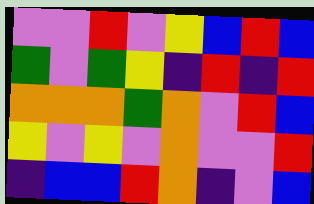[["violet", "violet", "red", "violet", "yellow", "blue", "red", "blue"], ["green", "violet", "green", "yellow", "indigo", "red", "indigo", "red"], ["orange", "orange", "orange", "green", "orange", "violet", "red", "blue"], ["yellow", "violet", "yellow", "violet", "orange", "violet", "violet", "red"], ["indigo", "blue", "blue", "red", "orange", "indigo", "violet", "blue"]]